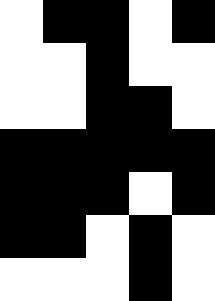[["white", "black", "black", "white", "black"], ["white", "white", "black", "white", "white"], ["white", "white", "black", "black", "white"], ["black", "black", "black", "black", "black"], ["black", "black", "black", "white", "black"], ["black", "black", "white", "black", "white"], ["white", "white", "white", "black", "white"]]